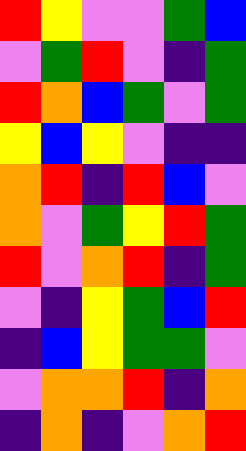[["red", "yellow", "violet", "violet", "green", "blue"], ["violet", "green", "red", "violet", "indigo", "green"], ["red", "orange", "blue", "green", "violet", "green"], ["yellow", "blue", "yellow", "violet", "indigo", "indigo"], ["orange", "red", "indigo", "red", "blue", "violet"], ["orange", "violet", "green", "yellow", "red", "green"], ["red", "violet", "orange", "red", "indigo", "green"], ["violet", "indigo", "yellow", "green", "blue", "red"], ["indigo", "blue", "yellow", "green", "green", "violet"], ["violet", "orange", "orange", "red", "indigo", "orange"], ["indigo", "orange", "indigo", "violet", "orange", "red"]]